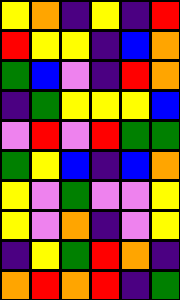[["yellow", "orange", "indigo", "yellow", "indigo", "red"], ["red", "yellow", "yellow", "indigo", "blue", "orange"], ["green", "blue", "violet", "indigo", "red", "orange"], ["indigo", "green", "yellow", "yellow", "yellow", "blue"], ["violet", "red", "violet", "red", "green", "green"], ["green", "yellow", "blue", "indigo", "blue", "orange"], ["yellow", "violet", "green", "violet", "violet", "yellow"], ["yellow", "violet", "orange", "indigo", "violet", "yellow"], ["indigo", "yellow", "green", "red", "orange", "indigo"], ["orange", "red", "orange", "red", "indigo", "green"]]